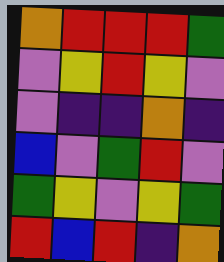[["orange", "red", "red", "red", "green"], ["violet", "yellow", "red", "yellow", "violet"], ["violet", "indigo", "indigo", "orange", "indigo"], ["blue", "violet", "green", "red", "violet"], ["green", "yellow", "violet", "yellow", "green"], ["red", "blue", "red", "indigo", "orange"]]